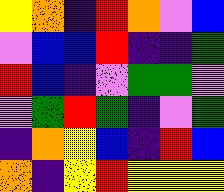[["yellow", "orange", "indigo", "red", "orange", "violet", "blue"], ["violet", "blue", "blue", "red", "indigo", "indigo", "green"], ["red", "blue", "indigo", "violet", "green", "green", "violet"], ["violet", "green", "red", "green", "indigo", "violet", "green"], ["indigo", "orange", "yellow", "blue", "indigo", "red", "blue"], ["orange", "indigo", "yellow", "red", "yellow", "yellow", "yellow"]]